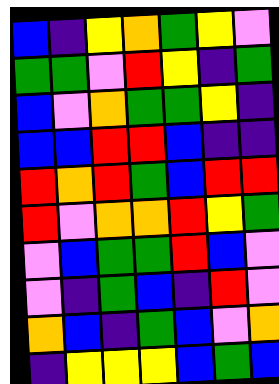[["blue", "indigo", "yellow", "orange", "green", "yellow", "violet"], ["green", "green", "violet", "red", "yellow", "indigo", "green"], ["blue", "violet", "orange", "green", "green", "yellow", "indigo"], ["blue", "blue", "red", "red", "blue", "indigo", "indigo"], ["red", "orange", "red", "green", "blue", "red", "red"], ["red", "violet", "orange", "orange", "red", "yellow", "green"], ["violet", "blue", "green", "green", "red", "blue", "violet"], ["violet", "indigo", "green", "blue", "indigo", "red", "violet"], ["orange", "blue", "indigo", "green", "blue", "violet", "orange"], ["indigo", "yellow", "yellow", "yellow", "blue", "green", "blue"]]